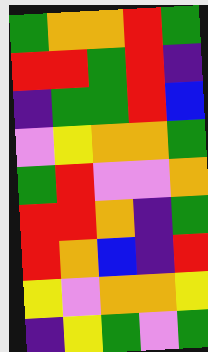[["green", "orange", "orange", "red", "green"], ["red", "red", "green", "red", "indigo"], ["indigo", "green", "green", "red", "blue"], ["violet", "yellow", "orange", "orange", "green"], ["green", "red", "violet", "violet", "orange"], ["red", "red", "orange", "indigo", "green"], ["red", "orange", "blue", "indigo", "red"], ["yellow", "violet", "orange", "orange", "yellow"], ["indigo", "yellow", "green", "violet", "green"]]